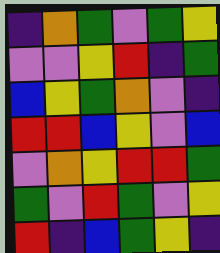[["indigo", "orange", "green", "violet", "green", "yellow"], ["violet", "violet", "yellow", "red", "indigo", "green"], ["blue", "yellow", "green", "orange", "violet", "indigo"], ["red", "red", "blue", "yellow", "violet", "blue"], ["violet", "orange", "yellow", "red", "red", "green"], ["green", "violet", "red", "green", "violet", "yellow"], ["red", "indigo", "blue", "green", "yellow", "indigo"]]